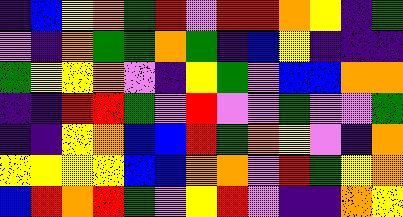[["indigo", "blue", "yellow", "orange", "green", "red", "violet", "red", "red", "orange", "yellow", "indigo", "green"], ["violet", "indigo", "orange", "green", "green", "orange", "green", "indigo", "blue", "yellow", "indigo", "indigo", "indigo"], ["green", "yellow", "yellow", "orange", "violet", "indigo", "yellow", "green", "violet", "blue", "blue", "orange", "orange"], ["indigo", "indigo", "red", "red", "green", "violet", "red", "violet", "violet", "green", "violet", "violet", "green"], ["indigo", "indigo", "yellow", "orange", "blue", "blue", "red", "green", "orange", "yellow", "violet", "indigo", "orange"], ["yellow", "yellow", "yellow", "yellow", "blue", "blue", "orange", "orange", "violet", "red", "green", "yellow", "orange"], ["blue", "red", "orange", "red", "green", "violet", "yellow", "red", "violet", "indigo", "indigo", "orange", "yellow"]]